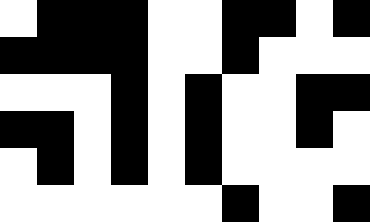[["white", "black", "black", "black", "white", "white", "black", "black", "white", "black"], ["black", "black", "black", "black", "white", "white", "black", "white", "white", "white"], ["white", "white", "white", "black", "white", "black", "white", "white", "black", "black"], ["black", "black", "white", "black", "white", "black", "white", "white", "black", "white"], ["white", "black", "white", "black", "white", "black", "white", "white", "white", "white"], ["white", "white", "white", "white", "white", "white", "black", "white", "white", "black"]]